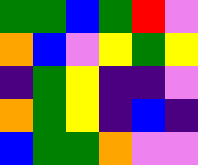[["green", "green", "blue", "green", "red", "violet"], ["orange", "blue", "violet", "yellow", "green", "yellow"], ["indigo", "green", "yellow", "indigo", "indigo", "violet"], ["orange", "green", "yellow", "indigo", "blue", "indigo"], ["blue", "green", "green", "orange", "violet", "violet"]]